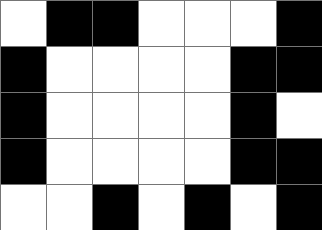[["white", "black", "black", "white", "white", "white", "black"], ["black", "white", "white", "white", "white", "black", "black"], ["black", "white", "white", "white", "white", "black", "white"], ["black", "white", "white", "white", "white", "black", "black"], ["white", "white", "black", "white", "black", "white", "black"]]